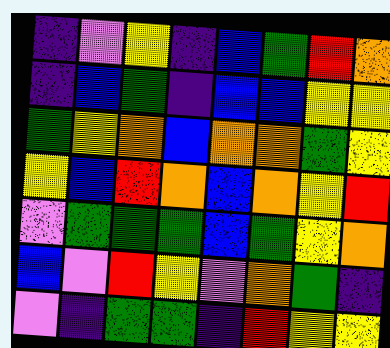[["indigo", "violet", "yellow", "indigo", "blue", "green", "red", "orange"], ["indigo", "blue", "green", "indigo", "blue", "blue", "yellow", "yellow"], ["green", "yellow", "orange", "blue", "orange", "orange", "green", "yellow"], ["yellow", "blue", "red", "orange", "blue", "orange", "yellow", "red"], ["violet", "green", "green", "green", "blue", "green", "yellow", "orange"], ["blue", "violet", "red", "yellow", "violet", "orange", "green", "indigo"], ["violet", "indigo", "green", "green", "indigo", "red", "yellow", "yellow"]]